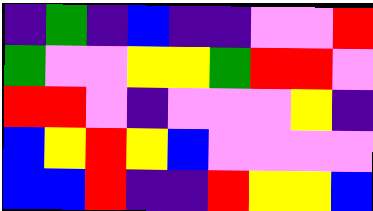[["indigo", "green", "indigo", "blue", "indigo", "indigo", "violet", "violet", "red"], ["green", "violet", "violet", "yellow", "yellow", "green", "red", "red", "violet"], ["red", "red", "violet", "indigo", "violet", "violet", "violet", "yellow", "indigo"], ["blue", "yellow", "red", "yellow", "blue", "violet", "violet", "violet", "violet"], ["blue", "blue", "red", "indigo", "indigo", "red", "yellow", "yellow", "blue"]]